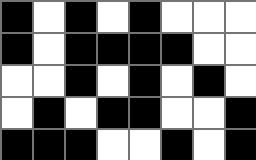[["black", "white", "black", "white", "black", "white", "white", "white"], ["black", "white", "black", "black", "black", "black", "white", "white"], ["white", "white", "black", "white", "black", "white", "black", "white"], ["white", "black", "white", "black", "black", "white", "white", "black"], ["black", "black", "black", "white", "white", "black", "white", "black"]]